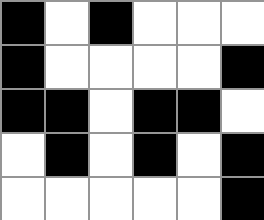[["black", "white", "black", "white", "white", "white"], ["black", "white", "white", "white", "white", "black"], ["black", "black", "white", "black", "black", "white"], ["white", "black", "white", "black", "white", "black"], ["white", "white", "white", "white", "white", "black"]]